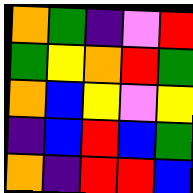[["orange", "green", "indigo", "violet", "red"], ["green", "yellow", "orange", "red", "green"], ["orange", "blue", "yellow", "violet", "yellow"], ["indigo", "blue", "red", "blue", "green"], ["orange", "indigo", "red", "red", "blue"]]